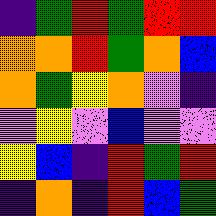[["indigo", "green", "red", "green", "red", "red"], ["orange", "orange", "red", "green", "orange", "blue"], ["orange", "green", "yellow", "orange", "violet", "indigo"], ["violet", "yellow", "violet", "blue", "violet", "violet"], ["yellow", "blue", "indigo", "red", "green", "red"], ["indigo", "orange", "indigo", "red", "blue", "green"]]